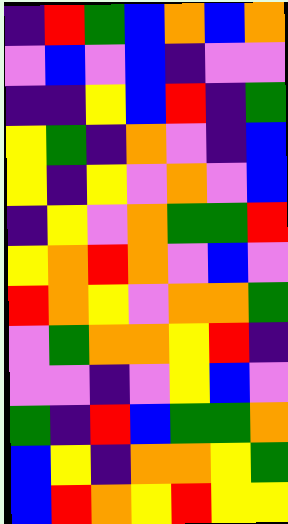[["indigo", "red", "green", "blue", "orange", "blue", "orange"], ["violet", "blue", "violet", "blue", "indigo", "violet", "violet"], ["indigo", "indigo", "yellow", "blue", "red", "indigo", "green"], ["yellow", "green", "indigo", "orange", "violet", "indigo", "blue"], ["yellow", "indigo", "yellow", "violet", "orange", "violet", "blue"], ["indigo", "yellow", "violet", "orange", "green", "green", "red"], ["yellow", "orange", "red", "orange", "violet", "blue", "violet"], ["red", "orange", "yellow", "violet", "orange", "orange", "green"], ["violet", "green", "orange", "orange", "yellow", "red", "indigo"], ["violet", "violet", "indigo", "violet", "yellow", "blue", "violet"], ["green", "indigo", "red", "blue", "green", "green", "orange"], ["blue", "yellow", "indigo", "orange", "orange", "yellow", "green"], ["blue", "red", "orange", "yellow", "red", "yellow", "yellow"]]